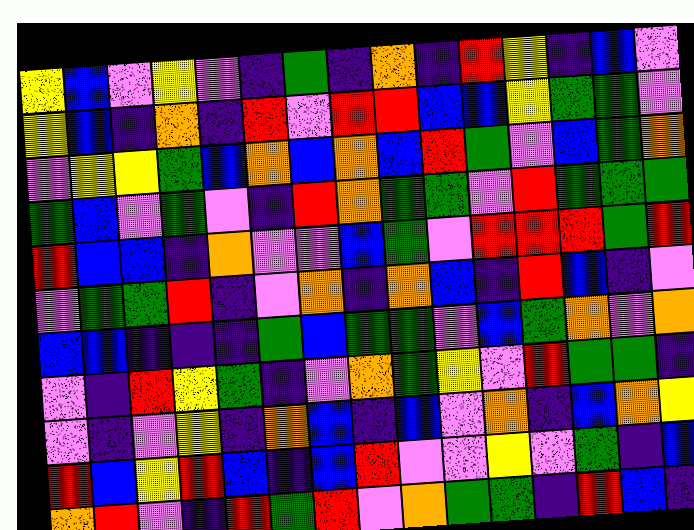[["yellow", "blue", "violet", "yellow", "violet", "indigo", "green", "indigo", "orange", "indigo", "red", "yellow", "indigo", "blue", "violet"], ["yellow", "blue", "indigo", "orange", "indigo", "red", "violet", "red", "red", "blue", "blue", "yellow", "green", "green", "violet"], ["violet", "yellow", "yellow", "green", "blue", "orange", "blue", "orange", "blue", "red", "green", "violet", "blue", "green", "orange"], ["green", "blue", "violet", "green", "violet", "indigo", "red", "orange", "green", "green", "violet", "red", "green", "green", "green"], ["red", "blue", "blue", "indigo", "orange", "violet", "violet", "blue", "green", "violet", "red", "red", "red", "green", "red"], ["violet", "green", "green", "red", "indigo", "violet", "orange", "indigo", "orange", "blue", "indigo", "red", "blue", "indigo", "violet"], ["blue", "blue", "indigo", "indigo", "indigo", "green", "blue", "green", "green", "violet", "blue", "green", "orange", "violet", "orange"], ["violet", "indigo", "red", "yellow", "green", "indigo", "violet", "orange", "green", "yellow", "violet", "red", "green", "green", "indigo"], ["violet", "indigo", "violet", "yellow", "indigo", "orange", "blue", "indigo", "blue", "violet", "orange", "indigo", "blue", "orange", "yellow"], ["red", "blue", "yellow", "red", "blue", "indigo", "blue", "red", "violet", "violet", "yellow", "violet", "green", "indigo", "blue"], ["orange", "red", "violet", "indigo", "red", "green", "red", "violet", "orange", "green", "green", "indigo", "red", "blue", "indigo"]]